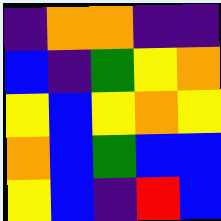[["indigo", "orange", "orange", "indigo", "indigo"], ["blue", "indigo", "green", "yellow", "orange"], ["yellow", "blue", "yellow", "orange", "yellow"], ["orange", "blue", "green", "blue", "blue"], ["yellow", "blue", "indigo", "red", "blue"]]